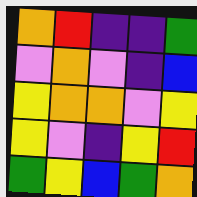[["orange", "red", "indigo", "indigo", "green"], ["violet", "orange", "violet", "indigo", "blue"], ["yellow", "orange", "orange", "violet", "yellow"], ["yellow", "violet", "indigo", "yellow", "red"], ["green", "yellow", "blue", "green", "orange"]]